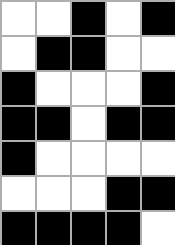[["white", "white", "black", "white", "black"], ["white", "black", "black", "white", "white"], ["black", "white", "white", "white", "black"], ["black", "black", "white", "black", "black"], ["black", "white", "white", "white", "white"], ["white", "white", "white", "black", "black"], ["black", "black", "black", "black", "white"]]